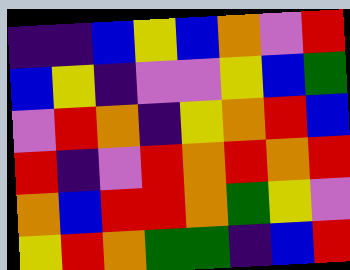[["indigo", "indigo", "blue", "yellow", "blue", "orange", "violet", "red"], ["blue", "yellow", "indigo", "violet", "violet", "yellow", "blue", "green"], ["violet", "red", "orange", "indigo", "yellow", "orange", "red", "blue"], ["red", "indigo", "violet", "red", "orange", "red", "orange", "red"], ["orange", "blue", "red", "red", "orange", "green", "yellow", "violet"], ["yellow", "red", "orange", "green", "green", "indigo", "blue", "red"]]